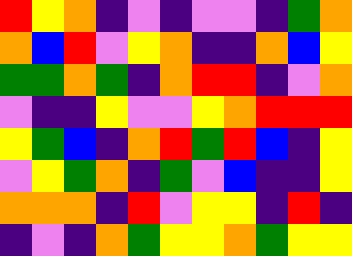[["red", "yellow", "orange", "indigo", "violet", "indigo", "violet", "violet", "indigo", "green", "orange"], ["orange", "blue", "red", "violet", "yellow", "orange", "indigo", "indigo", "orange", "blue", "yellow"], ["green", "green", "orange", "green", "indigo", "orange", "red", "red", "indigo", "violet", "orange"], ["violet", "indigo", "indigo", "yellow", "violet", "violet", "yellow", "orange", "red", "red", "red"], ["yellow", "green", "blue", "indigo", "orange", "red", "green", "red", "blue", "indigo", "yellow"], ["violet", "yellow", "green", "orange", "indigo", "green", "violet", "blue", "indigo", "indigo", "yellow"], ["orange", "orange", "orange", "indigo", "red", "violet", "yellow", "yellow", "indigo", "red", "indigo"], ["indigo", "violet", "indigo", "orange", "green", "yellow", "yellow", "orange", "green", "yellow", "yellow"]]